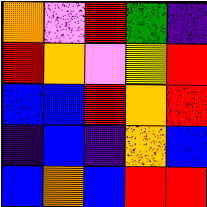[["orange", "violet", "red", "green", "indigo"], ["red", "orange", "violet", "yellow", "red"], ["blue", "blue", "red", "orange", "red"], ["indigo", "blue", "indigo", "orange", "blue"], ["blue", "orange", "blue", "red", "red"]]